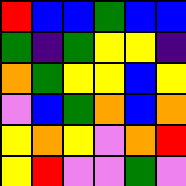[["red", "blue", "blue", "green", "blue", "blue"], ["green", "indigo", "green", "yellow", "yellow", "indigo"], ["orange", "green", "yellow", "yellow", "blue", "yellow"], ["violet", "blue", "green", "orange", "blue", "orange"], ["yellow", "orange", "yellow", "violet", "orange", "red"], ["yellow", "red", "violet", "violet", "green", "violet"]]